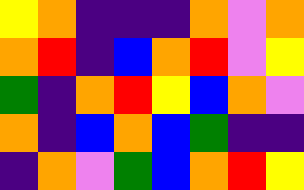[["yellow", "orange", "indigo", "indigo", "indigo", "orange", "violet", "orange"], ["orange", "red", "indigo", "blue", "orange", "red", "violet", "yellow"], ["green", "indigo", "orange", "red", "yellow", "blue", "orange", "violet"], ["orange", "indigo", "blue", "orange", "blue", "green", "indigo", "indigo"], ["indigo", "orange", "violet", "green", "blue", "orange", "red", "yellow"]]